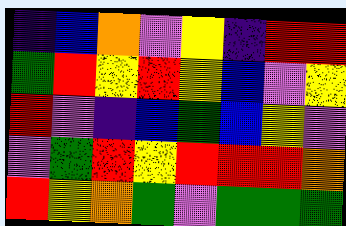[["indigo", "blue", "orange", "violet", "yellow", "indigo", "red", "red"], ["green", "red", "yellow", "red", "yellow", "blue", "violet", "yellow"], ["red", "violet", "indigo", "blue", "green", "blue", "yellow", "violet"], ["violet", "green", "red", "yellow", "red", "red", "red", "orange"], ["red", "yellow", "orange", "green", "violet", "green", "green", "green"]]